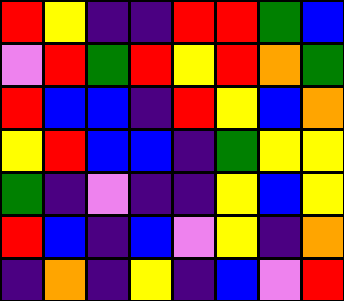[["red", "yellow", "indigo", "indigo", "red", "red", "green", "blue"], ["violet", "red", "green", "red", "yellow", "red", "orange", "green"], ["red", "blue", "blue", "indigo", "red", "yellow", "blue", "orange"], ["yellow", "red", "blue", "blue", "indigo", "green", "yellow", "yellow"], ["green", "indigo", "violet", "indigo", "indigo", "yellow", "blue", "yellow"], ["red", "blue", "indigo", "blue", "violet", "yellow", "indigo", "orange"], ["indigo", "orange", "indigo", "yellow", "indigo", "blue", "violet", "red"]]